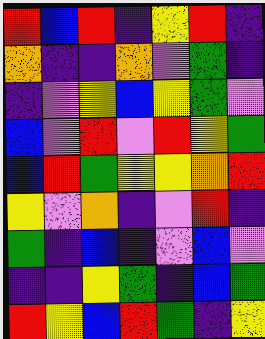[["red", "blue", "red", "indigo", "yellow", "red", "indigo"], ["orange", "indigo", "indigo", "orange", "violet", "green", "indigo"], ["indigo", "violet", "yellow", "blue", "yellow", "green", "violet"], ["blue", "violet", "red", "violet", "red", "yellow", "green"], ["blue", "red", "green", "yellow", "yellow", "orange", "red"], ["yellow", "violet", "orange", "indigo", "violet", "red", "indigo"], ["green", "indigo", "blue", "indigo", "violet", "blue", "violet"], ["indigo", "indigo", "yellow", "green", "indigo", "blue", "green"], ["red", "yellow", "blue", "red", "green", "indigo", "yellow"]]